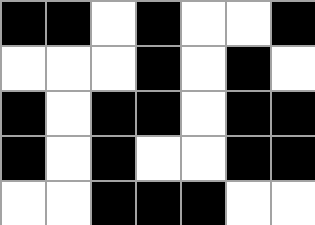[["black", "black", "white", "black", "white", "white", "black"], ["white", "white", "white", "black", "white", "black", "white"], ["black", "white", "black", "black", "white", "black", "black"], ["black", "white", "black", "white", "white", "black", "black"], ["white", "white", "black", "black", "black", "white", "white"]]